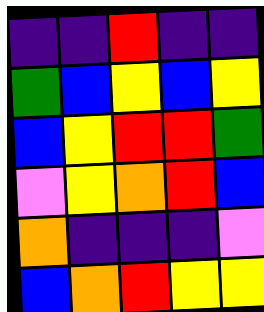[["indigo", "indigo", "red", "indigo", "indigo"], ["green", "blue", "yellow", "blue", "yellow"], ["blue", "yellow", "red", "red", "green"], ["violet", "yellow", "orange", "red", "blue"], ["orange", "indigo", "indigo", "indigo", "violet"], ["blue", "orange", "red", "yellow", "yellow"]]